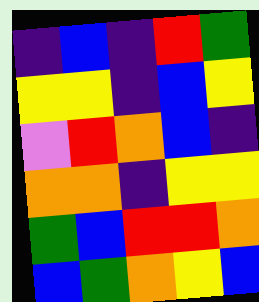[["indigo", "blue", "indigo", "red", "green"], ["yellow", "yellow", "indigo", "blue", "yellow"], ["violet", "red", "orange", "blue", "indigo"], ["orange", "orange", "indigo", "yellow", "yellow"], ["green", "blue", "red", "red", "orange"], ["blue", "green", "orange", "yellow", "blue"]]